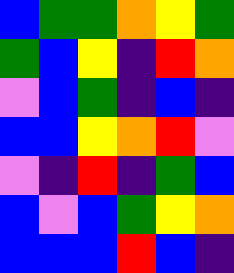[["blue", "green", "green", "orange", "yellow", "green"], ["green", "blue", "yellow", "indigo", "red", "orange"], ["violet", "blue", "green", "indigo", "blue", "indigo"], ["blue", "blue", "yellow", "orange", "red", "violet"], ["violet", "indigo", "red", "indigo", "green", "blue"], ["blue", "violet", "blue", "green", "yellow", "orange"], ["blue", "blue", "blue", "red", "blue", "indigo"]]